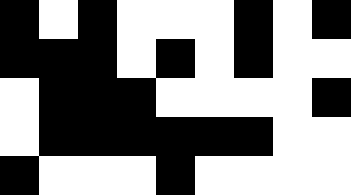[["black", "white", "black", "white", "white", "white", "black", "white", "black"], ["black", "black", "black", "white", "black", "white", "black", "white", "white"], ["white", "black", "black", "black", "white", "white", "white", "white", "black"], ["white", "black", "black", "black", "black", "black", "black", "white", "white"], ["black", "white", "white", "white", "black", "white", "white", "white", "white"]]